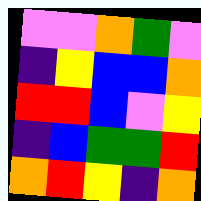[["violet", "violet", "orange", "green", "violet"], ["indigo", "yellow", "blue", "blue", "orange"], ["red", "red", "blue", "violet", "yellow"], ["indigo", "blue", "green", "green", "red"], ["orange", "red", "yellow", "indigo", "orange"]]